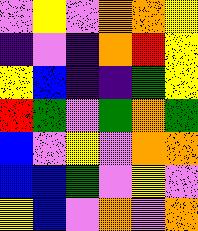[["violet", "yellow", "violet", "orange", "orange", "yellow"], ["indigo", "violet", "indigo", "orange", "red", "yellow"], ["yellow", "blue", "indigo", "indigo", "green", "yellow"], ["red", "green", "violet", "green", "orange", "green"], ["blue", "violet", "yellow", "violet", "orange", "orange"], ["blue", "blue", "green", "violet", "yellow", "violet"], ["yellow", "blue", "violet", "orange", "violet", "orange"]]